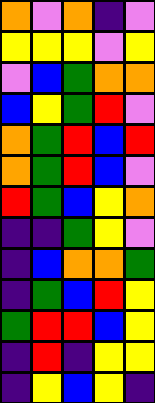[["orange", "violet", "orange", "indigo", "violet"], ["yellow", "yellow", "yellow", "violet", "yellow"], ["violet", "blue", "green", "orange", "orange"], ["blue", "yellow", "green", "red", "violet"], ["orange", "green", "red", "blue", "red"], ["orange", "green", "red", "blue", "violet"], ["red", "green", "blue", "yellow", "orange"], ["indigo", "indigo", "green", "yellow", "violet"], ["indigo", "blue", "orange", "orange", "green"], ["indigo", "green", "blue", "red", "yellow"], ["green", "red", "red", "blue", "yellow"], ["indigo", "red", "indigo", "yellow", "yellow"], ["indigo", "yellow", "blue", "yellow", "indigo"]]